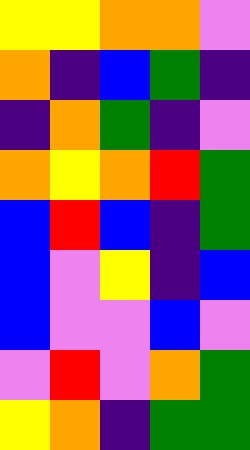[["yellow", "yellow", "orange", "orange", "violet"], ["orange", "indigo", "blue", "green", "indigo"], ["indigo", "orange", "green", "indigo", "violet"], ["orange", "yellow", "orange", "red", "green"], ["blue", "red", "blue", "indigo", "green"], ["blue", "violet", "yellow", "indigo", "blue"], ["blue", "violet", "violet", "blue", "violet"], ["violet", "red", "violet", "orange", "green"], ["yellow", "orange", "indigo", "green", "green"]]